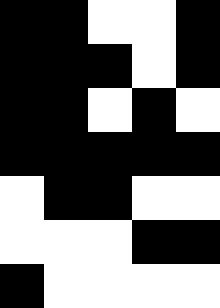[["black", "black", "white", "white", "black"], ["black", "black", "black", "white", "black"], ["black", "black", "white", "black", "white"], ["black", "black", "black", "black", "black"], ["white", "black", "black", "white", "white"], ["white", "white", "white", "black", "black"], ["black", "white", "white", "white", "white"]]